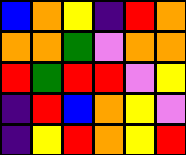[["blue", "orange", "yellow", "indigo", "red", "orange"], ["orange", "orange", "green", "violet", "orange", "orange"], ["red", "green", "red", "red", "violet", "yellow"], ["indigo", "red", "blue", "orange", "yellow", "violet"], ["indigo", "yellow", "red", "orange", "yellow", "red"]]